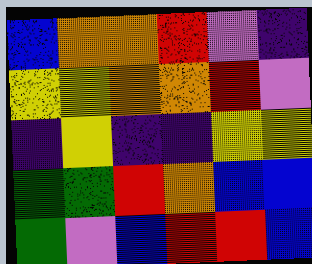[["blue", "orange", "orange", "red", "violet", "indigo"], ["yellow", "yellow", "orange", "orange", "red", "violet"], ["indigo", "yellow", "indigo", "indigo", "yellow", "yellow"], ["green", "green", "red", "orange", "blue", "blue"], ["green", "violet", "blue", "red", "red", "blue"]]